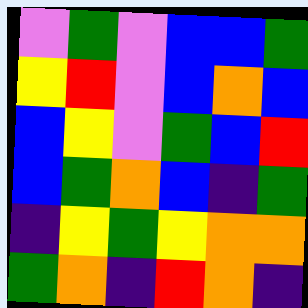[["violet", "green", "violet", "blue", "blue", "green"], ["yellow", "red", "violet", "blue", "orange", "blue"], ["blue", "yellow", "violet", "green", "blue", "red"], ["blue", "green", "orange", "blue", "indigo", "green"], ["indigo", "yellow", "green", "yellow", "orange", "orange"], ["green", "orange", "indigo", "red", "orange", "indigo"]]